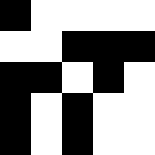[["black", "white", "white", "white", "white"], ["white", "white", "black", "black", "black"], ["black", "black", "white", "black", "white"], ["black", "white", "black", "white", "white"], ["black", "white", "black", "white", "white"]]